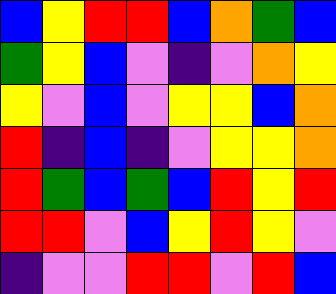[["blue", "yellow", "red", "red", "blue", "orange", "green", "blue"], ["green", "yellow", "blue", "violet", "indigo", "violet", "orange", "yellow"], ["yellow", "violet", "blue", "violet", "yellow", "yellow", "blue", "orange"], ["red", "indigo", "blue", "indigo", "violet", "yellow", "yellow", "orange"], ["red", "green", "blue", "green", "blue", "red", "yellow", "red"], ["red", "red", "violet", "blue", "yellow", "red", "yellow", "violet"], ["indigo", "violet", "violet", "red", "red", "violet", "red", "blue"]]